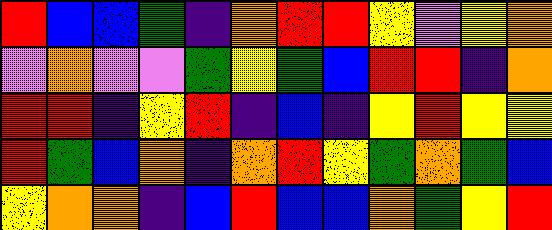[["red", "blue", "blue", "green", "indigo", "orange", "red", "red", "yellow", "violet", "yellow", "orange"], ["violet", "orange", "violet", "violet", "green", "yellow", "green", "blue", "red", "red", "indigo", "orange"], ["red", "red", "indigo", "yellow", "red", "indigo", "blue", "indigo", "yellow", "red", "yellow", "yellow"], ["red", "green", "blue", "orange", "indigo", "orange", "red", "yellow", "green", "orange", "green", "blue"], ["yellow", "orange", "orange", "indigo", "blue", "red", "blue", "blue", "orange", "green", "yellow", "red"]]